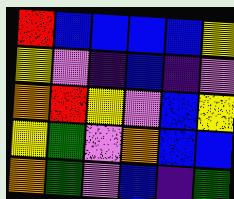[["red", "blue", "blue", "blue", "blue", "yellow"], ["yellow", "violet", "indigo", "blue", "indigo", "violet"], ["orange", "red", "yellow", "violet", "blue", "yellow"], ["yellow", "green", "violet", "orange", "blue", "blue"], ["orange", "green", "violet", "blue", "indigo", "green"]]